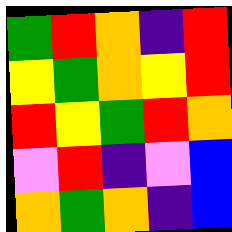[["green", "red", "orange", "indigo", "red"], ["yellow", "green", "orange", "yellow", "red"], ["red", "yellow", "green", "red", "orange"], ["violet", "red", "indigo", "violet", "blue"], ["orange", "green", "orange", "indigo", "blue"]]